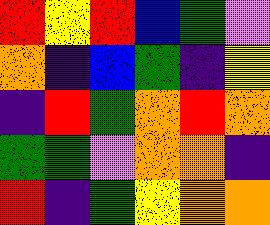[["red", "yellow", "red", "blue", "green", "violet"], ["orange", "indigo", "blue", "green", "indigo", "yellow"], ["indigo", "red", "green", "orange", "red", "orange"], ["green", "green", "violet", "orange", "orange", "indigo"], ["red", "indigo", "green", "yellow", "orange", "orange"]]